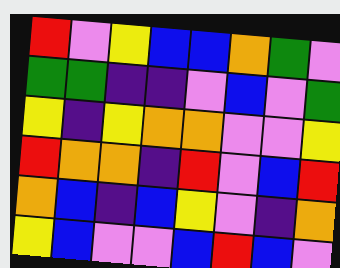[["red", "violet", "yellow", "blue", "blue", "orange", "green", "violet"], ["green", "green", "indigo", "indigo", "violet", "blue", "violet", "green"], ["yellow", "indigo", "yellow", "orange", "orange", "violet", "violet", "yellow"], ["red", "orange", "orange", "indigo", "red", "violet", "blue", "red"], ["orange", "blue", "indigo", "blue", "yellow", "violet", "indigo", "orange"], ["yellow", "blue", "violet", "violet", "blue", "red", "blue", "violet"]]